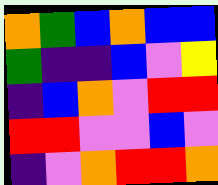[["orange", "green", "blue", "orange", "blue", "blue"], ["green", "indigo", "indigo", "blue", "violet", "yellow"], ["indigo", "blue", "orange", "violet", "red", "red"], ["red", "red", "violet", "violet", "blue", "violet"], ["indigo", "violet", "orange", "red", "red", "orange"]]